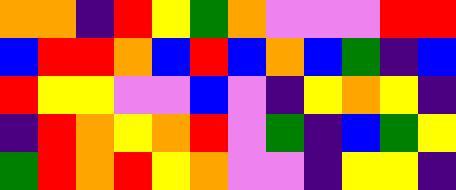[["orange", "orange", "indigo", "red", "yellow", "green", "orange", "violet", "violet", "violet", "red", "red"], ["blue", "red", "red", "orange", "blue", "red", "blue", "orange", "blue", "green", "indigo", "blue"], ["red", "yellow", "yellow", "violet", "violet", "blue", "violet", "indigo", "yellow", "orange", "yellow", "indigo"], ["indigo", "red", "orange", "yellow", "orange", "red", "violet", "green", "indigo", "blue", "green", "yellow"], ["green", "red", "orange", "red", "yellow", "orange", "violet", "violet", "indigo", "yellow", "yellow", "indigo"]]